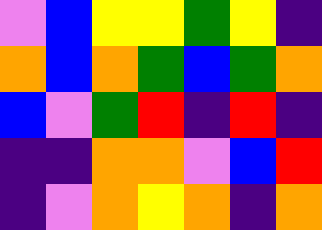[["violet", "blue", "yellow", "yellow", "green", "yellow", "indigo"], ["orange", "blue", "orange", "green", "blue", "green", "orange"], ["blue", "violet", "green", "red", "indigo", "red", "indigo"], ["indigo", "indigo", "orange", "orange", "violet", "blue", "red"], ["indigo", "violet", "orange", "yellow", "orange", "indigo", "orange"]]